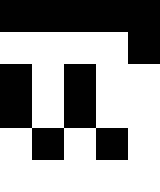[["black", "black", "black", "black", "black"], ["white", "white", "white", "white", "black"], ["black", "white", "black", "white", "white"], ["black", "white", "black", "white", "white"], ["white", "black", "white", "black", "white"], ["white", "white", "white", "white", "white"]]